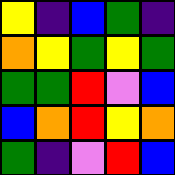[["yellow", "indigo", "blue", "green", "indigo"], ["orange", "yellow", "green", "yellow", "green"], ["green", "green", "red", "violet", "blue"], ["blue", "orange", "red", "yellow", "orange"], ["green", "indigo", "violet", "red", "blue"]]